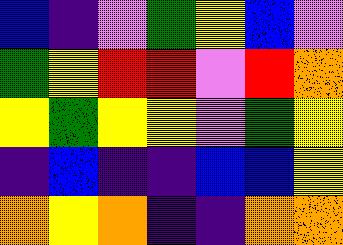[["blue", "indigo", "violet", "green", "yellow", "blue", "violet"], ["green", "yellow", "red", "red", "violet", "red", "orange"], ["yellow", "green", "yellow", "yellow", "violet", "green", "yellow"], ["indigo", "blue", "indigo", "indigo", "blue", "blue", "yellow"], ["orange", "yellow", "orange", "indigo", "indigo", "orange", "orange"]]